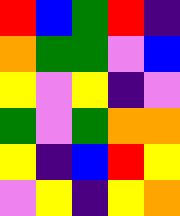[["red", "blue", "green", "red", "indigo"], ["orange", "green", "green", "violet", "blue"], ["yellow", "violet", "yellow", "indigo", "violet"], ["green", "violet", "green", "orange", "orange"], ["yellow", "indigo", "blue", "red", "yellow"], ["violet", "yellow", "indigo", "yellow", "orange"]]